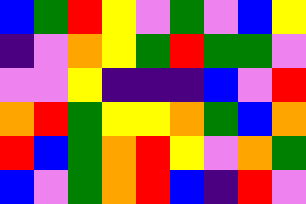[["blue", "green", "red", "yellow", "violet", "green", "violet", "blue", "yellow"], ["indigo", "violet", "orange", "yellow", "green", "red", "green", "green", "violet"], ["violet", "violet", "yellow", "indigo", "indigo", "indigo", "blue", "violet", "red"], ["orange", "red", "green", "yellow", "yellow", "orange", "green", "blue", "orange"], ["red", "blue", "green", "orange", "red", "yellow", "violet", "orange", "green"], ["blue", "violet", "green", "orange", "red", "blue", "indigo", "red", "violet"]]